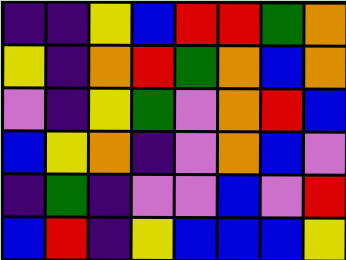[["indigo", "indigo", "yellow", "blue", "red", "red", "green", "orange"], ["yellow", "indigo", "orange", "red", "green", "orange", "blue", "orange"], ["violet", "indigo", "yellow", "green", "violet", "orange", "red", "blue"], ["blue", "yellow", "orange", "indigo", "violet", "orange", "blue", "violet"], ["indigo", "green", "indigo", "violet", "violet", "blue", "violet", "red"], ["blue", "red", "indigo", "yellow", "blue", "blue", "blue", "yellow"]]